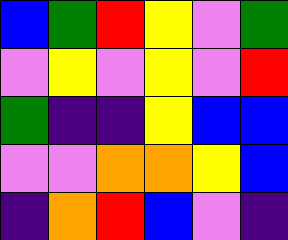[["blue", "green", "red", "yellow", "violet", "green"], ["violet", "yellow", "violet", "yellow", "violet", "red"], ["green", "indigo", "indigo", "yellow", "blue", "blue"], ["violet", "violet", "orange", "orange", "yellow", "blue"], ["indigo", "orange", "red", "blue", "violet", "indigo"]]